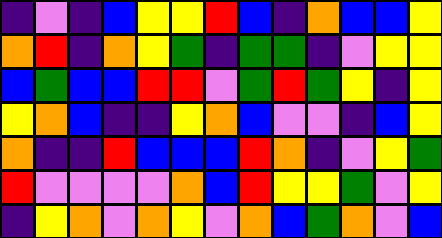[["indigo", "violet", "indigo", "blue", "yellow", "yellow", "red", "blue", "indigo", "orange", "blue", "blue", "yellow"], ["orange", "red", "indigo", "orange", "yellow", "green", "indigo", "green", "green", "indigo", "violet", "yellow", "yellow"], ["blue", "green", "blue", "blue", "red", "red", "violet", "green", "red", "green", "yellow", "indigo", "yellow"], ["yellow", "orange", "blue", "indigo", "indigo", "yellow", "orange", "blue", "violet", "violet", "indigo", "blue", "yellow"], ["orange", "indigo", "indigo", "red", "blue", "blue", "blue", "red", "orange", "indigo", "violet", "yellow", "green"], ["red", "violet", "violet", "violet", "violet", "orange", "blue", "red", "yellow", "yellow", "green", "violet", "yellow"], ["indigo", "yellow", "orange", "violet", "orange", "yellow", "violet", "orange", "blue", "green", "orange", "violet", "blue"]]